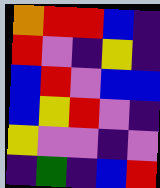[["orange", "red", "red", "blue", "indigo"], ["red", "violet", "indigo", "yellow", "indigo"], ["blue", "red", "violet", "blue", "blue"], ["blue", "yellow", "red", "violet", "indigo"], ["yellow", "violet", "violet", "indigo", "violet"], ["indigo", "green", "indigo", "blue", "red"]]